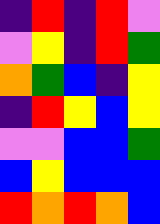[["indigo", "red", "indigo", "red", "violet"], ["violet", "yellow", "indigo", "red", "green"], ["orange", "green", "blue", "indigo", "yellow"], ["indigo", "red", "yellow", "blue", "yellow"], ["violet", "violet", "blue", "blue", "green"], ["blue", "yellow", "blue", "blue", "blue"], ["red", "orange", "red", "orange", "blue"]]